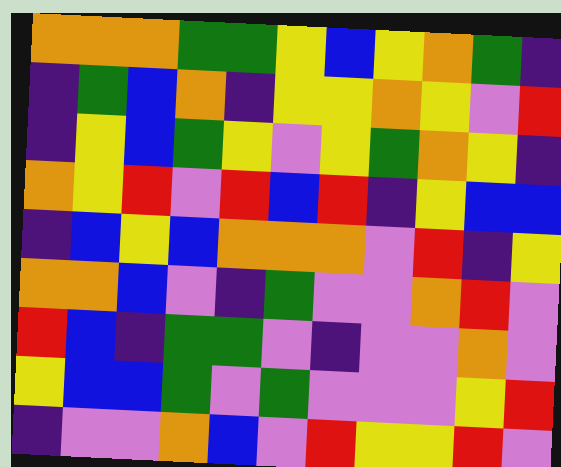[["orange", "orange", "orange", "green", "green", "yellow", "blue", "yellow", "orange", "green", "indigo"], ["indigo", "green", "blue", "orange", "indigo", "yellow", "yellow", "orange", "yellow", "violet", "red"], ["indigo", "yellow", "blue", "green", "yellow", "violet", "yellow", "green", "orange", "yellow", "indigo"], ["orange", "yellow", "red", "violet", "red", "blue", "red", "indigo", "yellow", "blue", "blue"], ["indigo", "blue", "yellow", "blue", "orange", "orange", "orange", "violet", "red", "indigo", "yellow"], ["orange", "orange", "blue", "violet", "indigo", "green", "violet", "violet", "orange", "red", "violet"], ["red", "blue", "indigo", "green", "green", "violet", "indigo", "violet", "violet", "orange", "violet"], ["yellow", "blue", "blue", "green", "violet", "green", "violet", "violet", "violet", "yellow", "red"], ["indigo", "violet", "violet", "orange", "blue", "violet", "red", "yellow", "yellow", "red", "violet"]]